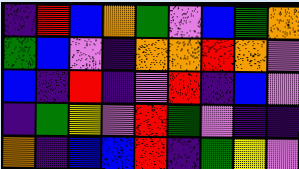[["indigo", "red", "blue", "orange", "green", "violet", "blue", "green", "orange"], ["green", "blue", "violet", "indigo", "orange", "orange", "red", "orange", "violet"], ["blue", "indigo", "red", "indigo", "violet", "red", "indigo", "blue", "violet"], ["indigo", "green", "yellow", "violet", "red", "green", "violet", "indigo", "indigo"], ["orange", "indigo", "blue", "blue", "red", "indigo", "green", "yellow", "violet"]]